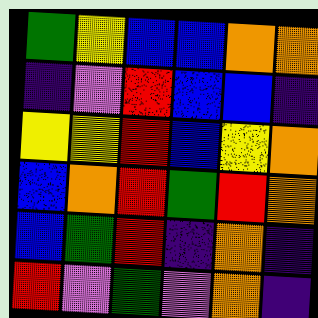[["green", "yellow", "blue", "blue", "orange", "orange"], ["indigo", "violet", "red", "blue", "blue", "indigo"], ["yellow", "yellow", "red", "blue", "yellow", "orange"], ["blue", "orange", "red", "green", "red", "orange"], ["blue", "green", "red", "indigo", "orange", "indigo"], ["red", "violet", "green", "violet", "orange", "indigo"]]